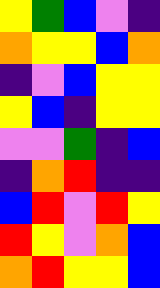[["yellow", "green", "blue", "violet", "indigo"], ["orange", "yellow", "yellow", "blue", "orange"], ["indigo", "violet", "blue", "yellow", "yellow"], ["yellow", "blue", "indigo", "yellow", "yellow"], ["violet", "violet", "green", "indigo", "blue"], ["indigo", "orange", "red", "indigo", "indigo"], ["blue", "red", "violet", "red", "yellow"], ["red", "yellow", "violet", "orange", "blue"], ["orange", "red", "yellow", "yellow", "blue"]]